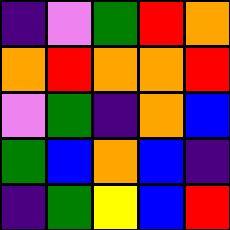[["indigo", "violet", "green", "red", "orange"], ["orange", "red", "orange", "orange", "red"], ["violet", "green", "indigo", "orange", "blue"], ["green", "blue", "orange", "blue", "indigo"], ["indigo", "green", "yellow", "blue", "red"]]